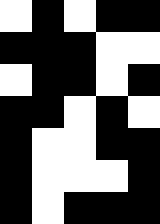[["white", "black", "white", "black", "black"], ["black", "black", "black", "white", "white"], ["white", "black", "black", "white", "black"], ["black", "black", "white", "black", "white"], ["black", "white", "white", "black", "black"], ["black", "white", "white", "white", "black"], ["black", "white", "black", "black", "black"]]